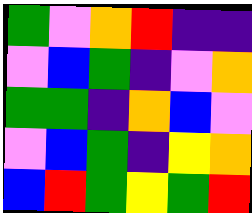[["green", "violet", "orange", "red", "indigo", "indigo"], ["violet", "blue", "green", "indigo", "violet", "orange"], ["green", "green", "indigo", "orange", "blue", "violet"], ["violet", "blue", "green", "indigo", "yellow", "orange"], ["blue", "red", "green", "yellow", "green", "red"]]